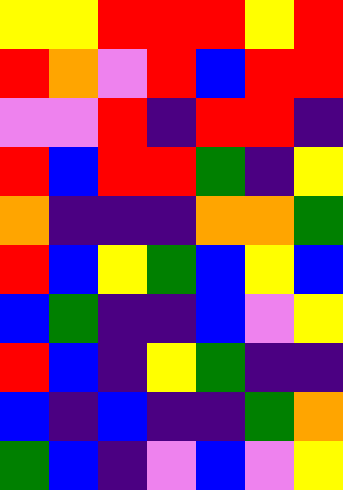[["yellow", "yellow", "red", "red", "red", "yellow", "red"], ["red", "orange", "violet", "red", "blue", "red", "red"], ["violet", "violet", "red", "indigo", "red", "red", "indigo"], ["red", "blue", "red", "red", "green", "indigo", "yellow"], ["orange", "indigo", "indigo", "indigo", "orange", "orange", "green"], ["red", "blue", "yellow", "green", "blue", "yellow", "blue"], ["blue", "green", "indigo", "indigo", "blue", "violet", "yellow"], ["red", "blue", "indigo", "yellow", "green", "indigo", "indigo"], ["blue", "indigo", "blue", "indigo", "indigo", "green", "orange"], ["green", "blue", "indigo", "violet", "blue", "violet", "yellow"]]